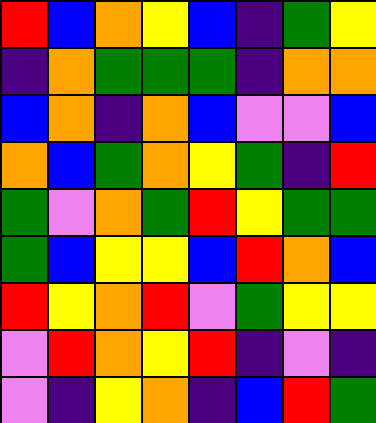[["red", "blue", "orange", "yellow", "blue", "indigo", "green", "yellow"], ["indigo", "orange", "green", "green", "green", "indigo", "orange", "orange"], ["blue", "orange", "indigo", "orange", "blue", "violet", "violet", "blue"], ["orange", "blue", "green", "orange", "yellow", "green", "indigo", "red"], ["green", "violet", "orange", "green", "red", "yellow", "green", "green"], ["green", "blue", "yellow", "yellow", "blue", "red", "orange", "blue"], ["red", "yellow", "orange", "red", "violet", "green", "yellow", "yellow"], ["violet", "red", "orange", "yellow", "red", "indigo", "violet", "indigo"], ["violet", "indigo", "yellow", "orange", "indigo", "blue", "red", "green"]]